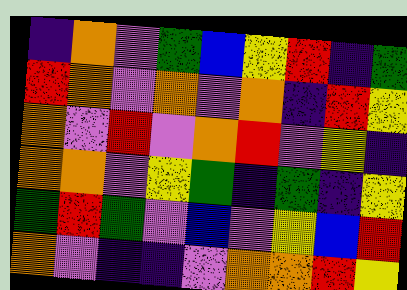[["indigo", "orange", "violet", "green", "blue", "yellow", "red", "indigo", "green"], ["red", "orange", "violet", "orange", "violet", "orange", "indigo", "red", "yellow"], ["orange", "violet", "red", "violet", "orange", "red", "violet", "yellow", "indigo"], ["orange", "orange", "violet", "yellow", "green", "indigo", "green", "indigo", "yellow"], ["green", "red", "green", "violet", "blue", "violet", "yellow", "blue", "red"], ["orange", "violet", "indigo", "indigo", "violet", "orange", "orange", "red", "yellow"]]